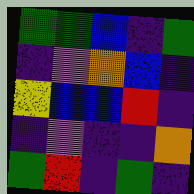[["green", "green", "blue", "indigo", "green"], ["indigo", "violet", "orange", "blue", "indigo"], ["yellow", "blue", "blue", "red", "indigo"], ["indigo", "violet", "indigo", "indigo", "orange"], ["green", "red", "indigo", "green", "indigo"]]